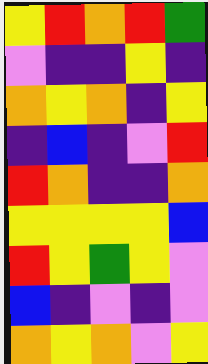[["yellow", "red", "orange", "red", "green"], ["violet", "indigo", "indigo", "yellow", "indigo"], ["orange", "yellow", "orange", "indigo", "yellow"], ["indigo", "blue", "indigo", "violet", "red"], ["red", "orange", "indigo", "indigo", "orange"], ["yellow", "yellow", "yellow", "yellow", "blue"], ["red", "yellow", "green", "yellow", "violet"], ["blue", "indigo", "violet", "indigo", "violet"], ["orange", "yellow", "orange", "violet", "yellow"]]